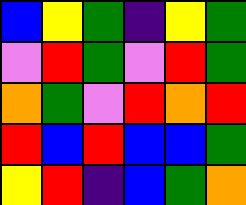[["blue", "yellow", "green", "indigo", "yellow", "green"], ["violet", "red", "green", "violet", "red", "green"], ["orange", "green", "violet", "red", "orange", "red"], ["red", "blue", "red", "blue", "blue", "green"], ["yellow", "red", "indigo", "blue", "green", "orange"]]